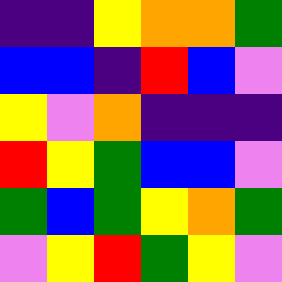[["indigo", "indigo", "yellow", "orange", "orange", "green"], ["blue", "blue", "indigo", "red", "blue", "violet"], ["yellow", "violet", "orange", "indigo", "indigo", "indigo"], ["red", "yellow", "green", "blue", "blue", "violet"], ["green", "blue", "green", "yellow", "orange", "green"], ["violet", "yellow", "red", "green", "yellow", "violet"]]